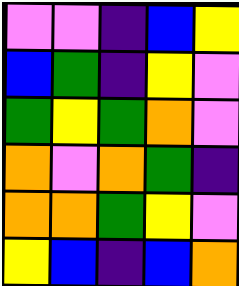[["violet", "violet", "indigo", "blue", "yellow"], ["blue", "green", "indigo", "yellow", "violet"], ["green", "yellow", "green", "orange", "violet"], ["orange", "violet", "orange", "green", "indigo"], ["orange", "orange", "green", "yellow", "violet"], ["yellow", "blue", "indigo", "blue", "orange"]]